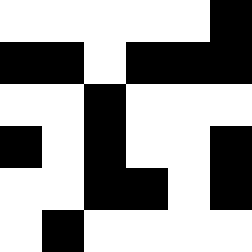[["white", "white", "white", "white", "white", "black"], ["black", "black", "white", "black", "black", "black"], ["white", "white", "black", "white", "white", "white"], ["black", "white", "black", "white", "white", "black"], ["white", "white", "black", "black", "white", "black"], ["white", "black", "white", "white", "white", "white"]]